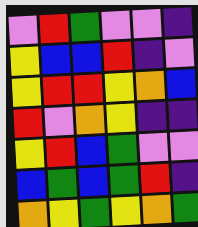[["violet", "red", "green", "violet", "violet", "indigo"], ["yellow", "blue", "blue", "red", "indigo", "violet"], ["yellow", "red", "red", "yellow", "orange", "blue"], ["red", "violet", "orange", "yellow", "indigo", "indigo"], ["yellow", "red", "blue", "green", "violet", "violet"], ["blue", "green", "blue", "green", "red", "indigo"], ["orange", "yellow", "green", "yellow", "orange", "green"]]